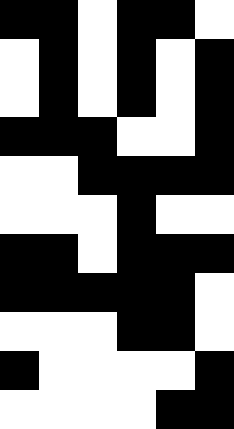[["black", "black", "white", "black", "black", "white"], ["white", "black", "white", "black", "white", "black"], ["white", "black", "white", "black", "white", "black"], ["black", "black", "black", "white", "white", "black"], ["white", "white", "black", "black", "black", "black"], ["white", "white", "white", "black", "white", "white"], ["black", "black", "white", "black", "black", "black"], ["black", "black", "black", "black", "black", "white"], ["white", "white", "white", "black", "black", "white"], ["black", "white", "white", "white", "white", "black"], ["white", "white", "white", "white", "black", "black"]]